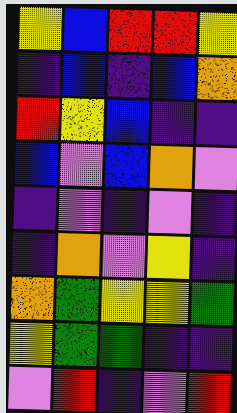[["yellow", "blue", "red", "red", "yellow"], ["indigo", "blue", "indigo", "blue", "orange"], ["red", "yellow", "blue", "indigo", "indigo"], ["blue", "violet", "blue", "orange", "violet"], ["indigo", "violet", "indigo", "violet", "indigo"], ["indigo", "orange", "violet", "yellow", "indigo"], ["orange", "green", "yellow", "yellow", "green"], ["yellow", "green", "green", "indigo", "indigo"], ["violet", "red", "indigo", "violet", "red"]]